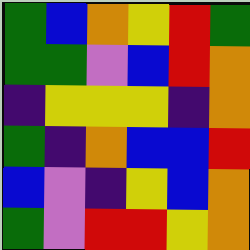[["green", "blue", "orange", "yellow", "red", "green"], ["green", "green", "violet", "blue", "red", "orange"], ["indigo", "yellow", "yellow", "yellow", "indigo", "orange"], ["green", "indigo", "orange", "blue", "blue", "red"], ["blue", "violet", "indigo", "yellow", "blue", "orange"], ["green", "violet", "red", "red", "yellow", "orange"]]